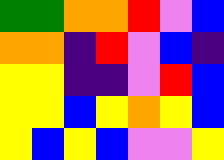[["green", "green", "orange", "orange", "red", "violet", "blue"], ["orange", "orange", "indigo", "red", "violet", "blue", "indigo"], ["yellow", "yellow", "indigo", "indigo", "violet", "red", "blue"], ["yellow", "yellow", "blue", "yellow", "orange", "yellow", "blue"], ["yellow", "blue", "yellow", "blue", "violet", "violet", "yellow"]]